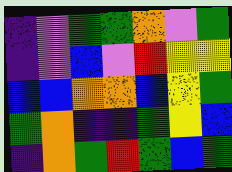[["indigo", "violet", "green", "green", "orange", "violet", "green"], ["indigo", "violet", "blue", "violet", "red", "yellow", "yellow"], ["blue", "blue", "orange", "orange", "blue", "yellow", "green"], ["green", "orange", "indigo", "indigo", "green", "yellow", "blue"], ["indigo", "orange", "green", "red", "green", "blue", "green"]]